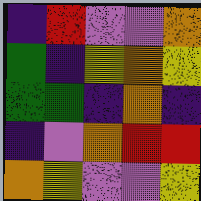[["indigo", "red", "violet", "violet", "orange"], ["green", "indigo", "yellow", "orange", "yellow"], ["green", "green", "indigo", "orange", "indigo"], ["indigo", "violet", "orange", "red", "red"], ["orange", "yellow", "violet", "violet", "yellow"]]